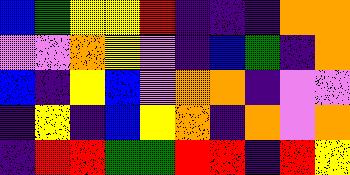[["blue", "green", "yellow", "yellow", "red", "indigo", "indigo", "indigo", "orange", "orange"], ["violet", "violet", "orange", "yellow", "violet", "indigo", "blue", "green", "indigo", "orange"], ["blue", "indigo", "yellow", "blue", "violet", "orange", "orange", "indigo", "violet", "violet"], ["indigo", "yellow", "indigo", "blue", "yellow", "orange", "indigo", "orange", "violet", "orange"], ["indigo", "red", "red", "green", "green", "red", "red", "indigo", "red", "yellow"]]